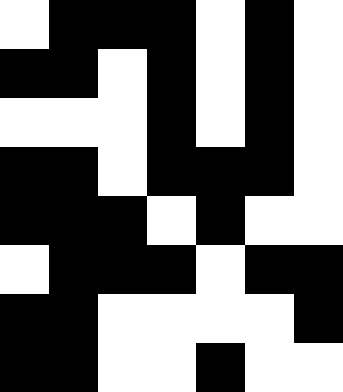[["white", "black", "black", "black", "white", "black", "white"], ["black", "black", "white", "black", "white", "black", "white"], ["white", "white", "white", "black", "white", "black", "white"], ["black", "black", "white", "black", "black", "black", "white"], ["black", "black", "black", "white", "black", "white", "white"], ["white", "black", "black", "black", "white", "black", "black"], ["black", "black", "white", "white", "white", "white", "black"], ["black", "black", "white", "white", "black", "white", "white"]]